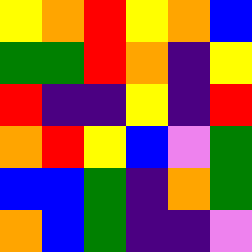[["yellow", "orange", "red", "yellow", "orange", "blue"], ["green", "green", "red", "orange", "indigo", "yellow"], ["red", "indigo", "indigo", "yellow", "indigo", "red"], ["orange", "red", "yellow", "blue", "violet", "green"], ["blue", "blue", "green", "indigo", "orange", "green"], ["orange", "blue", "green", "indigo", "indigo", "violet"]]